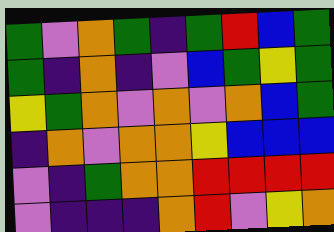[["green", "violet", "orange", "green", "indigo", "green", "red", "blue", "green"], ["green", "indigo", "orange", "indigo", "violet", "blue", "green", "yellow", "green"], ["yellow", "green", "orange", "violet", "orange", "violet", "orange", "blue", "green"], ["indigo", "orange", "violet", "orange", "orange", "yellow", "blue", "blue", "blue"], ["violet", "indigo", "green", "orange", "orange", "red", "red", "red", "red"], ["violet", "indigo", "indigo", "indigo", "orange", "red", "violet", "yellow", "orange"]]